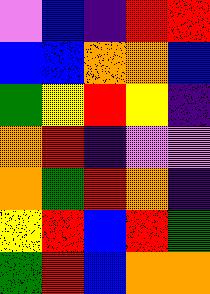[["violet", "blue", "indigo", "red", "red"], ["blue", "blue", "orange", "orange", "blue"], ["green", "yellow", "red", "yellow", "indigo"], ["orange", "red", "indigo", "violet", "violet"], ["orange", "green", "red", "orange", "indigo"], ["yellow", "red", "blue", "red", "green"], ["green", "red", "blue", "orange", "orange"]]